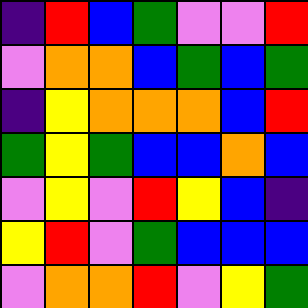[["indigo", "red", "blue", "green", "violet", "violet", "red"], ["violet", "orange", "orange", "blue", "green", "blue", "green"], ["indigo", "yellow", "orange", "orange", "orange", "blue", "red"], ["green", "yellow", "green", "blue", "blue", "orange", "blue"], ["violet", "yellow", "violet", "red", "yellow", "blue", "indigo"], ["yellow", "red", "violet", "green", "blue", "blue", "blue"], ["violet", "orange", "orange", "red", "violet", "yellow", "green"]]